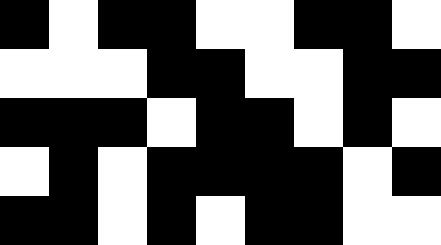[["black", "white", "black", "black", "white", "white", "black", "black", "white"], ["white", "white", "white", "black", "black", "white", "white", "black", "black"], ["black", "black", "black", "white", "black", "black", "white", "black", "white"], ["white", "black", "white", "black", "black", "black", "black", "white", "black"], ["black", "black", "white", "black", "white", "black", "black", "white", "white"]]